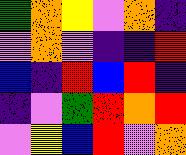[["green", "orange", "yellow", "violet", "orange", "indigo"], ["violet", "orange", "violet", "indigo", "indigo", "red"], ["blue", "indigo", "red", "blue", "red", "indigo"], ["indigo", "violet", "green", "red", "orange", "red"], ["violet", "yellow", "blue", "red", "violet", "orange"]]